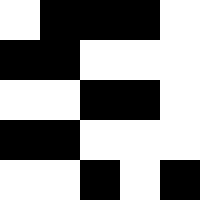[["white", "black", "black", "black", "white"], ["black", "black", "white", "white", "white"], ["white", "white", "black", "black", "white"], ["black", "black", "white", "white", "white"], ["white", "white", "black", "white", "black"]]